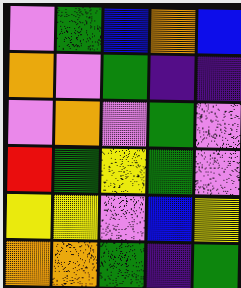[["violet", "green", "blue", "orange", "blue"], ["orange", "violet", "green", "indigo", "indigo"], ["violet", "orange", "violet", "green", "violet"], ["red", "green", "yellow", "green", "violet"], ["yellow", "yellow", "violet", "blue", "yellow"], ["orange", "orange", "green", "indigo", "green"]]